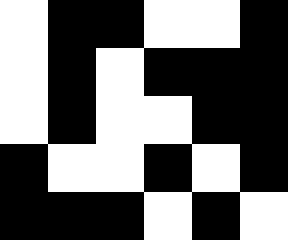[["white", "black", "black", "white", "white", "black"], ["white", "black", "white", "black", "black", "black"], ["white", "black", "white", "white", "black", "black"], ["black", "white", "white", "black", "white", "black"], ["black", "black", "black", "white", "black", "white"]]